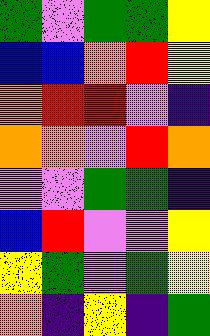[["green", "violet", "green", "green", "yellow"], ["blue", "blue", "orange", "red", "yellow"], ["orange", "red", "red", "violet", "indigo"], ["orange", "orange", "violet", "red", "orange"], ["violet", "violet", "green", "green", "indigo"], ["blue", "red", "violet", "violet", "yellow"], ["yellow", "green", "violet", "green", "yellow"], ["orange", "indigo", "yellow", "indigo", "green"]]